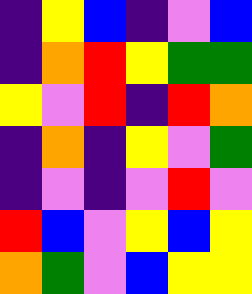[["indigo", "yellow", "blue", "indigo", "violet", "blue"], ["indigo", "orange", "red", "yellow", "green", "green"], ["yellow", "violet", "red", "indigo", "red", "orange"], ["indigo", "orange", "indigo", "yellow", "violet", "green"], ["indigo", "violet", "indigo", "violet", "red", "violet"], ["red", "blue", "violet", "yellow", "blue", "yellow"], ["orange", "green", "violet", "blue", "yellow", "yellow"]]